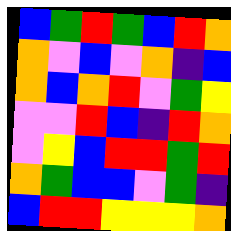[["blue", "green", "red", "green", "blue", "red", "orange"], ["orange", "violet", "blue", "violet", "orange", "indigo", "blue"], ["orange", "blue", "orange", "red", "violet", "green", "yellow"], ["violet", "violet", "red", "blue", "indigo", "red", "orange"], ["violet", "yellow", "blue", "red", "red", "green", "red"], ["orange", "green", "blue", "blue", "violet", "green", "indigo"], ["blue", "red", "red", "yellow", "yellow", "yellow", "orange"]]